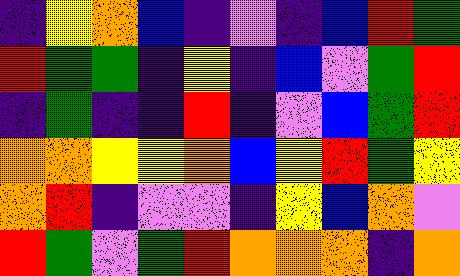[["indigo", "yellow", "orange", "blue", "indigo", "violet", "indigo", "blue", "red", "green"], ["red", "green", "green", "indigo", "yellow", "indigo", "blue", "violet", "green", "red"], ["indigo", "green", "indigo", "indigo", "red", "indigo", "violet", "blue", "green", "red"], ["orange", "orange", "yellow", "yellow", "orange", "blue", "yellow", "red", "green", "yellow"], ["orange", "red", "indigo", "violet", "violet", "indigo", "yellow", "blue", "orange", "violet"], ["red", "green", "violet", "green", "red", "orange", "orange", "orange", "indigo", "orange"]]